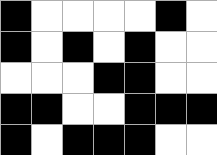[["black", "white", "white", "white", "white", "black", "white"], ["black", "white", "black", "white", "black", "white", "white"], ["white", "white", "white", "black", "black", "white", "white"], ["black", "black", "white", "white", "black", "black", "black"], ["black", "white", "black", "black", "black", "white", "white"]]